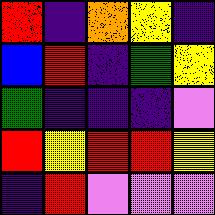[["red", "indigo", "orange", "yellow", "indigo"], ["blue", "red", "indigo", "green", "yellow"], ["green", "indigo", "indigo", "indigo", "violet"], ["red", "yellow", "red", "red", "yellow"], ["indigo", "red", "violet", "violet", "violet"]]